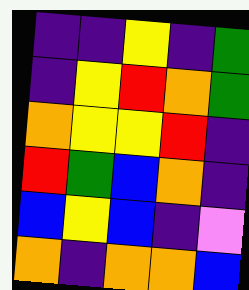[["indigo", "indigo", "yellow", "indigo", "green"], ["indigo", "yellow", "red", "orange", "green"], ["orange", "yellow", "yellow", "red", "indigo"], ["red", "green", "blue", "orange", "indigo"], ["blue", "yellow", "blue", "indigo", "violet"], ["orange", "indigo", "orange", "orange", "blue"]]